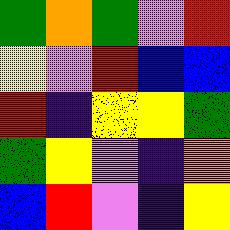[["green", "orange", "green", "violet", "red"], ["yellow", "violet", "red", "blue", "blue"], ["red", "indigo", "yellow", "yellow", "green"], ["green", "yellow", "violet", "indigo", "orange"], ["blue", "red", "violet", "indigo", "yellow"]]